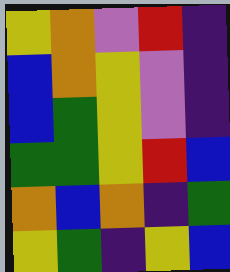[["yellow", "orange", "violet", "red", "indigo"], ["blue", "orange", "yellow", "violet", "indigo"], ["blue", "green", "yellow", "violet", "indigo"], ["green", "green", "yellow", "red", "blue"], ["orange", "blue", "orange", "indigo", "green"], ["yellow", "green", "indigo", "yellow", "blue"]]